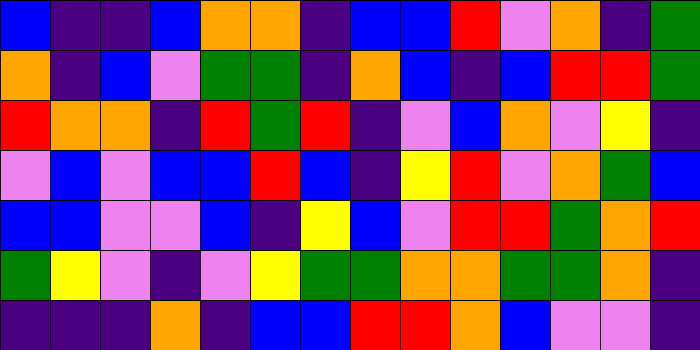[["blue", "indigo", "indigo", "blue", "orange", "orange", "indigo", "blue", "blue", "red", "violet", "orange", "indigo", "green"], ["orange", "indigo", "blue", "violet", "green", "green", "indigo", "orange", "blue", "indigo", "blue", "red", "red", "green"], ["red", "orange", "orange", "indigo", "red", "green", "red", "indigo", "violet", "blue", "orange", "violet", "yellow", "indigo"], ["violet", "blue", "violet", "blue", "blue", "red", "blue", "indigo", "yellow", "red", "violet", "orange", "green", "blue"], ["blue", "blue", "violet", "violet", "blue", "indigo", "yellow", "blue", "violet", "red", "red", "green", "orange", "red"], ["green", "yellow", "violet", "indigo", "violet", "yellow", "green", "green", "orange", "orange", "green", "green", "orange", "indigo"], ["indigo", "indigo", "indigo", "orange", "indigo", "blue", "blue", "red", "red", "orange", "blue", "violet", "violet", "indigo"]]